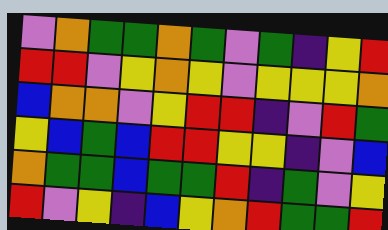[["violet", "orange", "green", "green", "orange", "green", "violet", "green", "indigo", "yellow", "red"], ["red", "red", "violet", "yellow", "orange", "yellow", "violet", "yellow", "yellow", "yellow", "orange"], ["blue", "orange", "orange", "violet", "yellow", "red", "red", "indigo", "violet", "red", "green"], ["yellow", "blue", "green", "blue", "red", "red", "yellow", "yellow", "indigo", "violet", "blue"], ["orange", "green", "green", "blue", "green", "green", "red", "indigo", "green", "violet", "yellow"], ["red", "violet", "yellow", "indigo", "blue", "yellow", "orange", "red", "green", "green", "red"]]